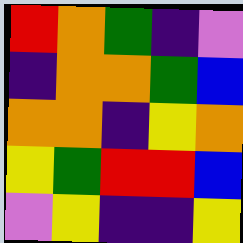[["red", "orange", "green", "indigo", "violet"], ["indigo", "orange", "orange", "green", "blue"], ["orange", "orange", "indigo", "yellow", "orange"], ["yellow", "green", "red", "red", "blue"], ["violet", "yellow", "indigo", "indigo", "yellow"]]